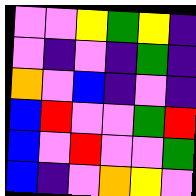[["violet", "violet", "yellow", "green", "yellow", "indigo"], ["violet", "indigo", "violet", "indigo", "green", "indigo"], ["orange", "violet", "blue", "indigo", "violet", "indigo"], ["blue", "red", "violet", "violet", "green", "red"], ["blue", "violet", "red", "violet", "violet", "green"], ["blue", "indigo", "violet", "orange", "yellow", "violet"]]